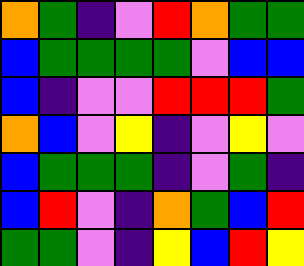[["orange", "green", "indigo", "violet", "red", "orange", "green", "green"], ["blue", "green", "green", "green", "green", "violet", "blue", "blue"], ["blue", "indigo", "violet", "violet", "red", "red", "red", "green"], ["orange", "blue", "violet", "yellow", "indigo", "violet", "yellow", "violet"], ["blue", "green", "green", "green", "indigo", "violet", "green", "indigo"], ["blue", "red", "violet", "indigo", "orange", "green", "blue", "red"], ["green", "green", "violet", "indigo", "yellow", "blue", "red", "yellow"]]